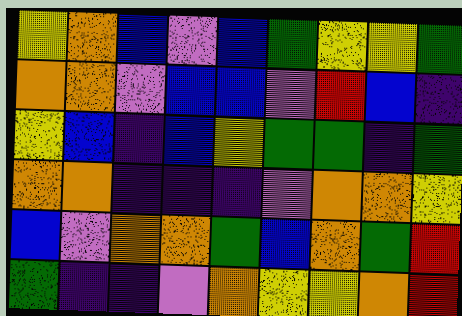[["yellow", "orange", "blue", "violet", "blue", "green", "yellow", "yellow", "green"], ["orange", "orange", "violet", "blue", "blue", "violet", "red", "blue", "indigo"], ["yellow", "blue", "indigo", "blue", "yellow", "green", "green", "indigo", "green"], ["orange", "orange", "indigo", "indigo", "indigo", "violet", "orange", "orange", "yellow"], ["blue", "violet", "orange", "orange", "green", "blue", "orange", "green", "red"], ["green", "indigo", "indigo", "violet", "orange", "yellow", "yellow", "orange", "red"]]